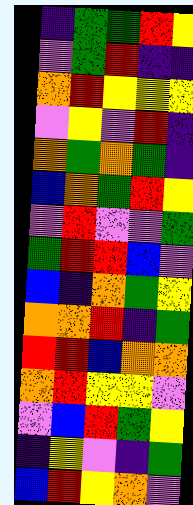[["indigo", "green", "green", "red", "yellow"], ["violet", "green", "red", "indigo", "indigo"], ["orange", "red", "yellow", "yellow", "yellow"], ["violet", "yellow", "violet", "red", "indigo"], ["orange", "green", "orange", "green", "indigo"], ["blue", "orange", "green", "red", "yellow"], ["violet", "red", "violet", "violet", "green"], ["green", "red", "red", "blue", "violet"], ["blue", "indigo", "orange", "green", "yellow"], ["orange", "orange", "red", "indigo", "green"], ["red", "red", "blue", "orange", "orange"], ["orange", "red", "yellow", "yellow", "violet"], ["violet", "blue", "red", "green", "yellow"], ["indigo", "yellow", "violet", "indigo", "green"], ["blue", "red", "yellow", "orange", "violet"]]